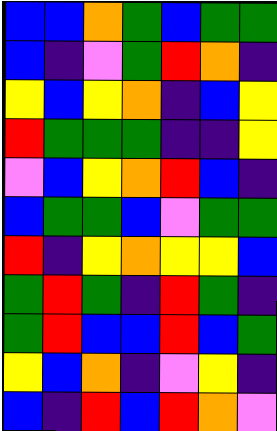[["blue", "blue", "orange", "green", "blue", "green", "green"], ["blue", "indigo", "violet", "green", "red", "orange", "indigo"], ["yellow", "blue", "yellow", "orange", "indigo", "blue", "yellow"], ["red", "green", "green", "green", "indigo", "indigo", "yellow"], ["violet", "blue", "yellow", "orange", "red", "blue", "indigo"], ["blue", "green", "green", "blue", "violet", "green", "green"], ["red", "indigo", "yellow", "orange", "yellow", "yellow", "blue"], ["green", "red", "green", "indigo", "red", "green", "indigo"], ["green", "red", "blue", "blue", "red", "blue", "green"], ["yellow", "blue", "orange", "indigo", "violet", "yellow", "indigo"], ["blue", "indigo", "red", "blue", "red", "orange", "violet"]]